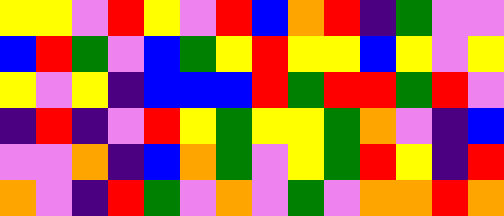[["yellow", "yellow", "violet", "red", "yellow", "violet", "red", "blue", "orange", "red", "indigo", "green", "violet", "violet"], ["blue", "red", "green", "violet", "blue", "green", "yellow", "red", "yellow", "yellow", "blue", "yellow", "violet", "yellow"], ["yellow", "violet", "yellow", "indigo", "blue", "blue", "blue", "red", "green", "red", "red", "green", "red", "violet"], ["indigo", "red", "indigo", "violet", "red", "yellow", "green", "yellow", "yellow", "green", "orange", "violet", "indigo", "blue"], ["violet", "violet", "orange", "indigo", "blue", "orange", "green", "violet", "yellow", "green", "red", "yellow", "indigo", "red"], ["orange", "violet", "indigo", "red", "green", "violet", "orange", "violet", "green", "violet", "orange", "orange", "red", "orange"]]